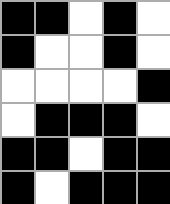[["black", "black", "white", "black", "white"], ["black", "white", "white", "black", "white"], ["white", "white", "white", "white", "black"], ["white", "black", "black", "black", "white"], ["black", "black", "white", "black", "black"], ["black", "white", "black", "black", "black"]]